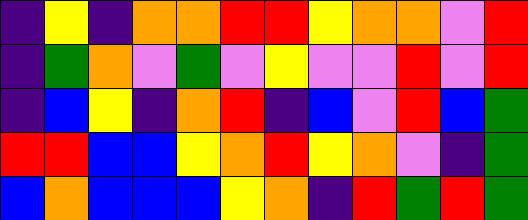[["indigo", "yellow", "indigo", "orange", "orange", "red", "red", "yellow", "orange", "orange", "violet", "red"], ["indigo", "green", "orange", "violet", "green", "violet", "yellow", "violet", "violet", "red", "violet", "red"], ["indigo", "blue", "yellow", "indigo", "orange", "red", "indigo", "blue", "violet", "red", "blue", "green"], ["red", "red", "blue", "blue", "yellow", "orange", "red", "yellow", "orange", "violet", "indigo", "green"], ["blue", "orange", "blue", "blue", "blue", "yellow", "orange", "indigo", "red", "green", "red", "green"]]